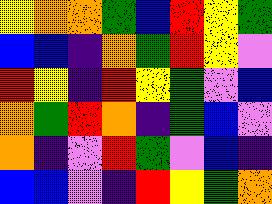[["yellow", "orange", "orange", "green", "blue", "red", "yellow", "green"], ["blue", "blue", "indigo", "orange", "green", "red", "yellow", "violet"], ["red", "yellow", "indigo", "red", "yellow", "green", "violet", "blue"], ["orange", "green", "red", "orange", "indigo", "green", "blue", "violet"], ["orange", "indigo", "violet", "red", "green", "violet", "blue", "indigo"], ["blue", "blue", "violet", "indigo", "red", "yellow", "green", "orange"]]